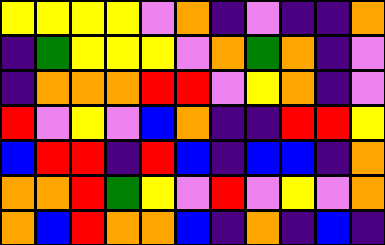[["yellow", "yellow", "yellow", "yellow", "violet", "orange", "indigo", "violet", "indigo", "indigo", "orange"], ["indigo", "green", "yellow", "yellow", "yellow", "violet", "orange", "green", "orange", "indigo", "violet"], ["indigo", "orange", "orange", "orange", "red", "red", "violet", "yellow", "orange", "indigo", "violet"], ["red", "violet", "yellow", "violet", "blue", "orange", "indigo", "indigo", "red", "red", "yellow"], ["blue", "red", "red", "indigo", "red", "blue", "indigo", "blue", "blue", "indigo", "orange"], ["orange", "orange", "red", "green", "yellow", "violet", "red", "violet", "yellow", "violet", "orange"], ["orange", "blue", "red", "orange", "orange", "blue", "indigo", "orange", "indigo", "blue", "indigo"]]